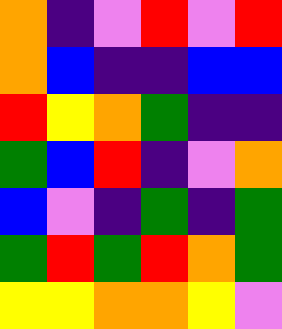[["orange", "indigo", "violet", "red", "violet", "red"], ["orange", "blue", "indigo", "indigo", "blue", "blue"], ["red", "yellow", "orange", "green", "indigo", "indigo"], ["green", "blue", "red", "indigo", "violet", "orange"], ["blue", "violet", "indigo", "green", "indigo", "green"], ["green", "red", "green", "red", "orange", "green"], ["yellow", "yellow", "orange", "orange", "yellow", "violet"]]